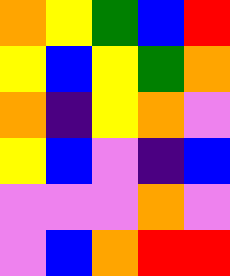[["orange", "yellow", "green", "blue", "red"], ["yellow", "blue", "yellow", "green", "orange"], ["orange", "indigo", "yellow", "orange", "violet"], ["yellow", "blue", "violet", "indigo", "blue"], ["violet", "violet", "violet", "orange", "violet"], ["violet", "blue", "orange", "red", "red"]]